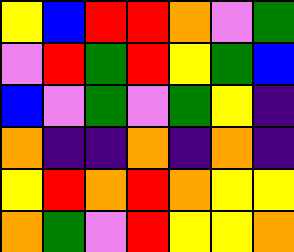[["yellow", "blue", "red", "red", "orange", "violet", "green"], ["violet", "red", "green", "red", "yellow", "green", "blue"], ["blue", "violet", "green", "violet", "green", "yellow", "indigo"], ["orange", "indigo", "indigo", "orange", "indigo", "orange", "indigo"], ["yellow", "red", "orange", "red", "orange", "yellow", "yellow"], ["orange", "green", "violet", "red", "yellow", "yellow", "orange"]]